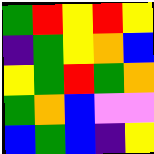[["green", "red", "yellow", "red", "yellow"], ["indigo", "green", "yellow", "orange", "blue"], ["yellow", "green", "red", "green", "orange"], ["green", "orange", "blue", "violet", "violet"], ["blue", "green", "blue", "indigo", "yellow"]]